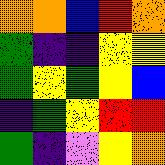[["orange", "orange", "blue", "red", "orange"], ["green", "indigo", "indigo", "yellow", "yellow"], ["green", "yellow", "green", "yellow", "blue"], ["indigo", "green", "yellow", "red", "red"], ["green", "indigo", "violet", "yellow", "orange"]]